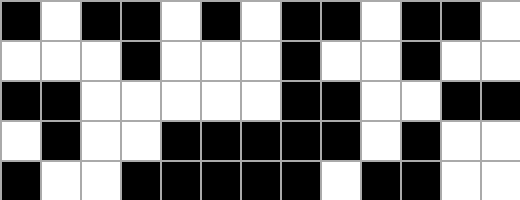[["black", "white", "black", "black", "white", "black", "white", "black", "black", "white", "black", "black", "white"], ["white", "white", "white", "black", "white", "white", "white", "black", "white", "white", "black", "white", "white"], ["black", "black", "white", "white", "white", "white", "white", "black", "black", "white", "white", "black", "black"], ["white", "black", "white", "white", "black", "black", "black", "black", "black", "white", "black", "white", "white"], ["black", "white", "white", "black", "black", "black", "black", "black", "white", "black", "black", "white", "white"]]